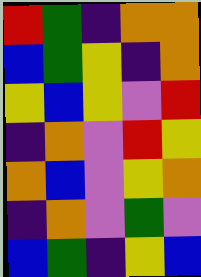[["red", "green", "indigo", "orange", "orange"], ["blue", "green", "yellow", "indigo", "orange"], ["yellow", "blue", "yellow", "violet", "red"], ["indigo", "orange", "violet", "red", "yellow"], ["orange", "blue", "violet", "yellow", "orange"], ["indigo", "orange", "violet", "green", "violet"], ["blue", "green", "indigo", "yellow", "blue"]]